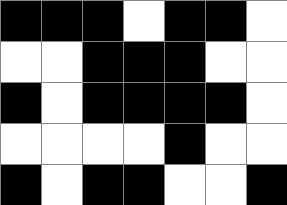[["black", "black", "black", "white", "black", "black", "white"], ["white", "white", "black", "black", "black", "white", "white"], ["black", "white", "black", "black", "black", "black", "white"], ["white", "white", "white", "white", "black", "white", "white"], ["black", "white", "black", "black", "white", "white", "black"]]